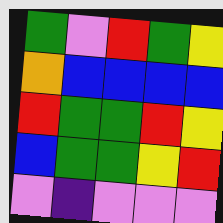[["green", "violet", "red", "green", "yellow"], ["orange", "blue", "blue", "blue", "blue"], ["red", "green", "green", "red", "yellow"], ["blue", "green", "green", "yellow", "red"], ["violet", "indigo", "violet", "violet", "violet"]]